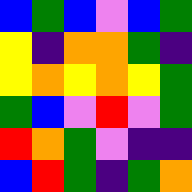[["blue", "green", "blue", "violet", "blue", "green"], ["yellow", "indigo", "orange", "orange", "green", "indigo"], ["yellow", "orange", "yellow", "orange", "yellow", "green"], ["green", "blue", "violet", "red", "violet", "green"], ["red", "orange", "green", "violet", "indigo", "indigo"], ["blue", "red", "green", "indigo", "green", "orange"]]